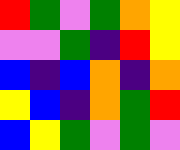[["red", "green", "violet", "green", "orange", "yellow"], ["violet", "violet", "green", "indigo", "red", "yellow"], ["blue", "indigo", "blue", "orange", "indigo", "orange"], ["yellow", "blue", "indigo", "orange", "green", "red"], ["blue", "yellow", "green", "violet", "green", "violet"]]